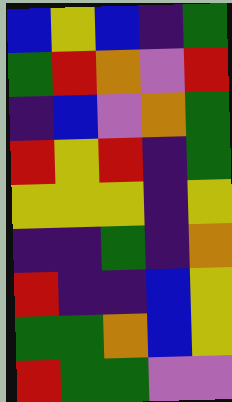[["blue", "yellow", "blue", "indigo", "green"], ["green", "red", "orange", "violet", "red"], ["indigo", "blue", "violet", "orange", "green"], ["red", "yellow", "red", "indigo", "green"], ["yellow", "yellow", "yellow", "indigo", "yellow"], ["indigo", "indigo", "green", "indigo", "orange"], ["red", "indigo", "indigo", "blue", "yellow"], ["green", "green", "orange", "blue", "yellow"], ["red", "green", "green", "violet", "violet"]]